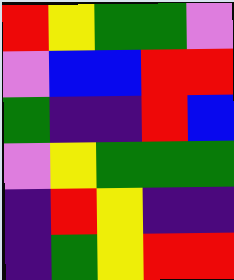[["red", "yellow", "green", "green", "violet"], ["violet", "blue", "blue", "red", "red"], ["green", "indigo", "indigo", "red", "blue"], ["violet", "yellow", "green", "green", "green"], ["indigo", "red", "yellow", "indigo", "indigo"], ["indigo", "green", "yellow", "red", "red"]]